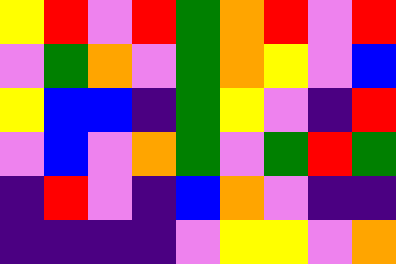[["yellow", "red", "violet", "red", "green", "orange", "red", "violet", "red"], ["violet", "green", "orange", "violet", "green", "orange", "yellow", "violet", "blue"], ["yellow", "blue", "blue", "indigo", "green", "yellow", "violet", "indigo", "red"], ["violet", "blue", "violet", "orange", "green", "violet", "green", "red", "green"], ["indigo", "red", "violet", "indigo", "blue", "orange", "violet", "indigo", "indigo"], ["indigo", "indigo", "indigo", "indigo", "violet", "yellow", "yellow", "violet", "orange"]]